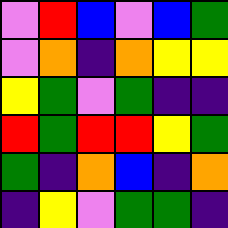[["violet", "red", "blue", "violet", "blue", "green"], ["violet", "orange", "indigo", "orange", "yellow", "yellow"], ["yellow", "green", "violet", "green", "indigo", "indigo"], ["red", "green", "red", "red", "yellow", "green"], ["green", "indigo", "orange", "blue", "indigo", "orange"], ["indigo", "yellow", "violet", "green", "green", "indigo"]]